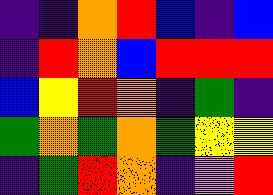[["indigo", "indigo", "orange", "red", "blue", "indigo", "blue"], ["indigo", "red", "orange", "blue", "red", "red", "red"], ["blue", "yellow", "red", "orange", "indigo", "green", "indigo"], ["green", "orange", "green", "orange", "green", "yellow", "yellow"], ["indigo", "green", "red", "orange", "indigo", "violet", "red"]]